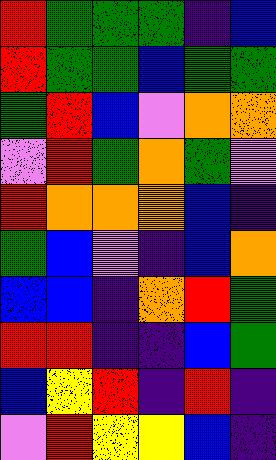[["red", "green", "green", "green", "indigo", "blue"], ["red", "green", "green", "blue", "green", "green"], ["green", "red", "blue", "violet", "orange", "orange"], ["violet", "red", "green", "orange", "green", "violet"], ["red", "orange", "orange", "orange", "blue", "indigo"], ["green", "blue", "violet", "indigo", "blue", "orange"], ["blue", "blue", "indigo", "orange", "red", "green"], ["red", "red", "indigo", "indigo", "blue", "green"], ["blue", "yellow", "red", "indigo", "red", "indigo"], ["violet", "red", "yellow", "yellow", "blue", "indigo"]]